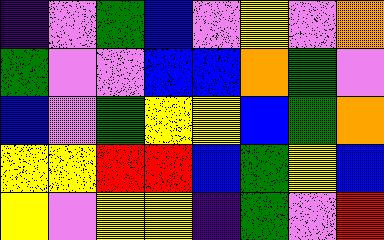[["indigo", "violet", "green", "blue", "violet", "yellow", "violet", "orange"], ["green", "violet", "violet", "blue", "blue", "orange", "green", "violet"], ["blue", "violet", "green", "yellow", "yellow", "blue", "green", "orange"], ["yellow", "yellow", "red", "red", "blue", "green", "yellow", "blue"], ["yellow", "violet", "yellow", "yellow", "indigo", "green", "violet", "red"]]